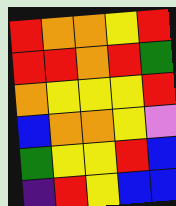[["red", "orange", "orange", "yellow", "red"], ["red", "red", "orange", "red", "green"], ["orange", "yellow", "yellow", "yellow", "red"], ["blue", "orange", "orange", "yellow", "violet"], ["green", "yellow", "yellow", "red", "blue"], ["indigo", "red", "yellow", "blue", "blue"]]